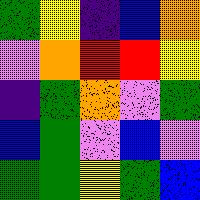[["green", "yellow", "indigo", "blue", "orange"], ["violet", "orange", "red", "red", "yellow"], ["indigo", "green", "orange", "violet", "green"], ["blue", "green", "violet", "blue", "violet"], ["green", "green", "yellow", "green", "blue"]]